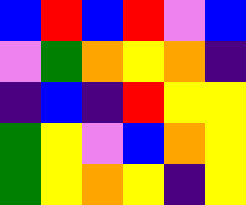[["blue", "red", "blue", "red", "violet", "blue"], ["violet", "green", "orange", "yellow", "orange", "indigo"], ["indigo", "blue", "indigo", "red", "yellow", "yellow"], ["green", "yellow", "violet", "blue", "orange", "yellow"], ["green", "yellow", "orange", "yellow", "indigo", "yellow"]]